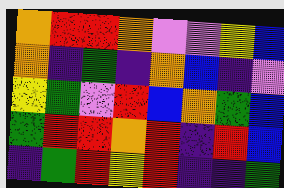[["orange", "red", "red", "orange", "violet", "violet", "yellow", "blue"], ["orange", "indigo", "green", "indigo", "orange", "blue", "indigo", "violet"], ["yellow", "green", "violet", "red", "blue", "orange", "green", "blue"], ["green", "red", "red", "orange", "red", "indigo", "red", "blue"], ["indigo", "green", "red", "yellow", "red", "indigo", "indigo", "green"]]